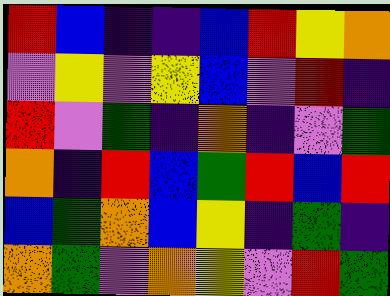[["red", "blue", "indigo", "indigo", "blue", "red", "yellow", "orange"], ["violet", "yellow", "violet", "yellow", "blue", "violet", "red", "indigo"], ["red", "violet", "green", "indigo", "orange", "indigo", "violet", "green"], ["orange", "indigo", "red", "blue", "green", "red", "blue", "red"], ["blue", "green", "orange", "blue", "yellow", "indigo", "green", "indigo"], ["orange", "green", "violet", "orange", "yellow", "violet", "red", "green"]]